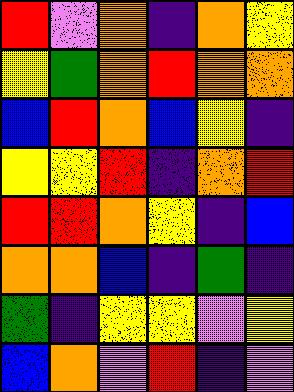[["red", "violet", "orange", "indigo", "orange", "yellow"], ["yellow", "green", "orange", "red", "orange", "orange"], ["blue", "red", "orange", "blue", "yellow", "indigo"], ["yellow", "yellow", "red", "indigo", "orange", "red"], ["red", "red", "orange", "yellow", "indigo", "blue"], ["orange", "orange", "blue", "indigo", "green", "indigo"], ["green", "indigo", "yellow", "yellow", "violet", "yellow"], ["blue", "orange", "violet", "red", "indigo", "violet"]]